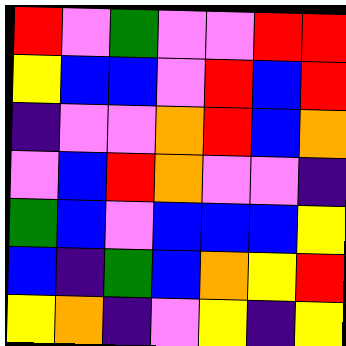[["red", "violet", "green", "violet", "violet", "red", "red"], ["yellow", "blue", "blue", "violet", "red", "blue", "red"], ["indigo", "violet", "violet", "orange", "red", "blue", "orange"], ["violet", "blue", "red", "orange", "violet", "violet", "indigo"], ["green", "blue", "violet", "blue", "blue", "blue", "yellow"], ["blue", "indigo", "green", "blue", "orange", "yellow", "red"], ["yellow", "orange", "indigo", "violet", "yellow", "indigo", "yellow"]]